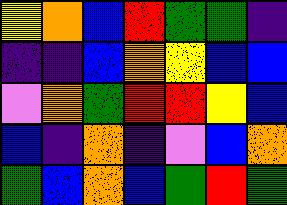[["yellow", "orange", "blue", "red", "green", "green", "indigo"], ["indigo", "indigo", "blue", "orange", "yellow", "blue", "blue"], ["violet", "orange", "green", "red", "red", "yellow", "blue"], ["blue", "indigo", "orange", "indigo", "violet", "blue", "orange"], ["green", "blue", "orange", "blue", "green", "red", "green"]]